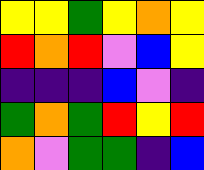[["yellow", "yellow", "green", "yellow", "orange", "yellow"], ["red", "orange", "red", "violet", "blue", "yellow"], ["indigo", "indigo", "indigo", "blue", "violet", "indigo"], ["green", "orange", "green", "red", "yellow", "red"], ["orange", "violet", "green", "green", "indigo", "blue"]]